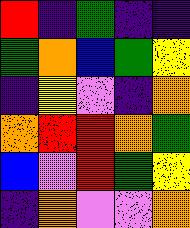[["red", "indigo", "green", "indigo", "indigo"], ["green", "orange", "blue", "green", "yellow"], ["indigo", "yellow", "violet", "indigo", "orange"], ["orange", "red", "red", "orange", "green"], ["blue", "violet", "red", "green", "yellow"], ["indigo", "orange", "violet", "violet", "orange"]]